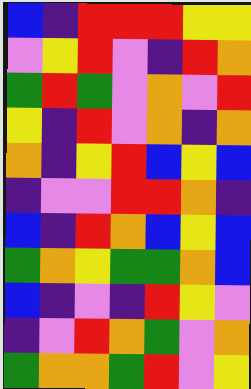[["blue", "indigo", "red", "red", "red", "yellow", "yellow"], ["violet", "yellow", "red", "violet", "indigo", "red", "orange"], ["green", "red", "green", "violet", "orange", "violet", "red"], ["yellow", "indigo", "red", "violet", "orange", "indigo", "orange"], ["orange", "indigo", "yellow", "red", "blue", "yellow", "blue"], ["indigo", "violet", "violet", "red", "red", "orange", "indigo"], ["blue", "indigo", "red", "orange", "blue", "yellow", "blue"], ["green", "orange", "yellow", "green", "green", "orange", "blue"], ["blue", "indigo", "violet", "indigo", "red", "yellow", "violet"], ["indigo", "violet", "red", "orange", "green", "violet", "orange"], ["green", "orange", "orange", "green", "red", "violet", "yellow"]]